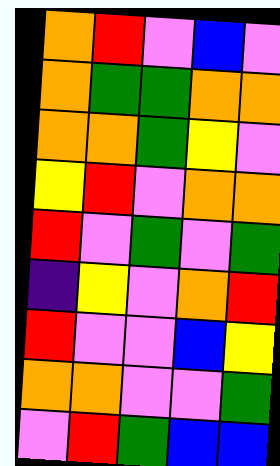[["orange", "red", "violet", "blue", "violet"], ["orange", "green", "green", "orange", "orange"], ["orange", "orange", "green", "yellow", "violet"], ["yellow", "red", "violet", "orange", "orange"], ["red", "violet", "green", "violet", "green"], ["indigo", "yellow", "violet", "orange", "red"], ["red", "violet", "violet", "blue", "yellow"], ["orange", "orange", "violet", "violet", "green"], ["violet", "red", "green", "blue", "blue"]]